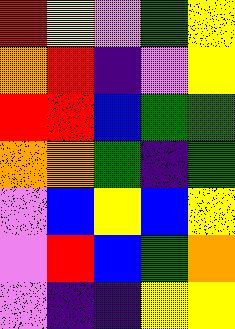[["red", "yellow", "violet", "green", "yellow"], ["orange", "red", "indigo", "violet", "yellow"], ["red", "red", "blue", "green", "green"], ["orange", "orange", "green", "indigo", "green"], ["violet", "blue", "yellow", "blue", "yellow"], ["violet", "red", "blue", "green", "orange"], ["violet", "indigo", "indigo", "yellow", "yellow"]]